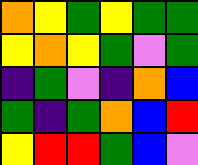[["orange", "yellow", "green", "yellow", "green", "green"], ["yellow", "orange", "yellow", "green", "violet", "green"], ["indigo", "green", "violet", "indigo", "orange", "blue"], ["green", "indigo", "green", "orange", "blue", "red"], ["yellow", "red", "red", "green", "blue", "violet"]]